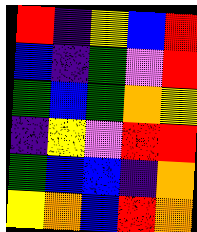[["red", "indigo", "yellow", "blue", "red"], ["blue", "indigo", "green", "violet", "red"], ["green", "blue", "green", "orange", "yellow"], ["indigo", "yellow", "violet", "red", "red"], ["green", "blue", "blue", "indigo", "orange"], ["yellow", "orange", "blue", "red", "orange"]]